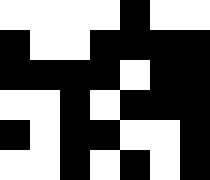[["white", "white", "white", "white", "black", "white", "white"], ["black", "white", "white", "black", "black", "black", "black"], ["black", "black", "black", "black", "white", "black", "black"], ["white", "white", "black", "white", "black", "black", "black"], ["black", "white", "black", "black", "white", "white", "black"], ["white", "white", "black", "white", "black", "white", "black"]]